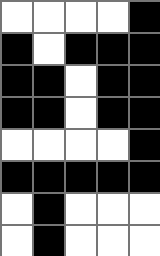[["white", "white", "white", "white", "black"], ["black", "white", "black", "black", "black"], ["black", "black", "white", "black", "black"], ["black", "black", "white", "black", "black"], ["white", "white", "white", "white", "black"], ["black", "black", "black", "black", "black"], ["white", "black", "white", "white", "white"], ["white", "black", "white", "white", "white"]]